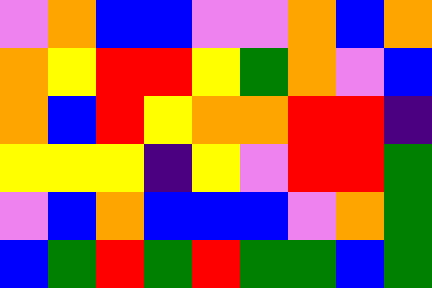[["violet", "orange", "blue", "blue", "violet", "violet", "orange", "blue", "orange"], ["orange", "yellow", "red", "red", "yellow", "green", "orange", "violet", "blue"], ["orange", "blue", "red", "yellow", "orange", "orange", "red", "red", "indigo"], ["yellow", "yellow", "yellow", "indigo", "yellow", "violet", "red", "red", "green"], ["violet", "blue", "orange", "blue", "blue", "blue", "violet", "orange", "green"], ["blue", "green", "red", "green", "red", "green", "green", "blue", "green"]]